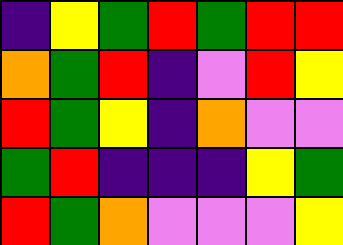[["indigo", "yellow", "green", "red", "green", "red", "red"], ["orange", "green", "red", "indigo", "violet", "red", "yellow"], ["red", "green", "yellow", "indigo", "orange", "violet", "violet"], ["green", "red", "indigo", "indigo", "indigo", "yellow", "green"], ["red", "green", "orange", "violet", "violet", "violet", "yellow"]]